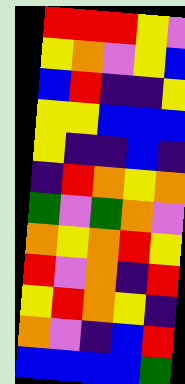[["red", "red", "red", "yellow", "violet"], ["yellow", "orange", "violet", "yellow", "blue"], ["blue", "red", "indigo", "indigo", "yellow"], ["yellow", "yellow", "blue", "blue", "blue"], ["yellow", "indigo", "indigo", "blue", "indigo"], ["indigo", "red", "orange", "yellow", "orange"], ["green", "violet", "green", "orange", "violet"], ["orange", "yellow", "orange", "red", "yellow"], ["red", "violet", "orange", "indigo", "red"], ["yellow", "red", "orange", "yellow", "indigo"], ["orange", "violet", "indigo", "blue", "red"], ["blue", "blue", "blue", "blue", "green"]]